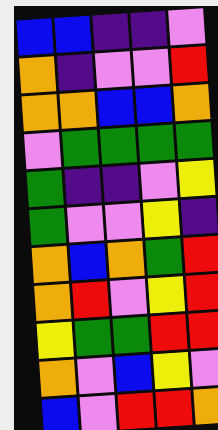[["blue", "blue", "indigo", "indigo", "violet"], ["orange", "indigo", "violet", "violet", "red"], ["orange", "orange", "blue", "blue", "orange"], ["violet", "green", "green", "green", "green"], ["green", "indigo", "indigo", "violet", "yellow"], ["green", "violet", "violet", "yellow", "indigo"], ["orange", "blue", "orange", "green", "red"], ["orange", "red", "violet", "yellow", "red"], ["yellow", "green", "green", "red", "red"], ["orange", "violet", "blue", "yellow", "violet"], ["blue", "violet", "red", "red", "orange"]]